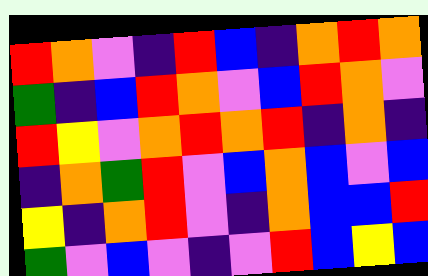[["red", "orange", "violet", "indigo", "red", "blue", "indigo", "orange", "red", "orange"], ["green", "indigo", "blue", "red", "orange", "violet", "blue", "red", "orange", "violet"], ["red", "yellow", "violet", "orange", "red", "orange", "red", "indigo", "orange", "indigo"], ["indigo", "orange", "green", "red", "violet", "blue", "orange", "blue", "violet", "blue"], ["yellow", "indigo", "orange", "red", "violet", "indigo", "orange", "blue", "blue", "red"], ["green", "violet", "blue", "violet", "indigo", "violet", "red", "blue", "yellow", "blue"]]